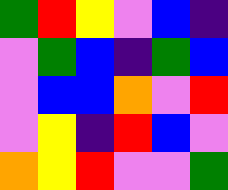[["green", "red", "yellow", "violet", "blue", "indigo"], ["violet", "green", "blue", "indigo", "green", "blue"], ["violet", "blue", "blue", "orange", "violet", "red"], ["violet", "yellow", "indigo", "red", "blue", "violet"], ["orange", "yellow", "red", "violet", "violet", "green"]]